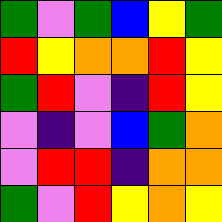[["green", "violet", "green", "blue", "yellow", "green"], ["red", "yellow", "orange", "orange", "red", "yellow"], ["green", "red", "violet", "indigo", "red", "yellow"], ["violet", "indigo", "violet", "blue", "green", "orange"], ["violet", "red", "red", "indigo", "orange", "orange"], ["green", "violet", "red", "yellow", "orange", "yellow"]]